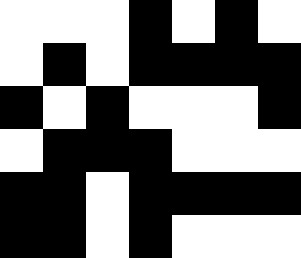[["white", "white", "white", "black", "white", "black", "white"], ["white", "black", "white", "black", "black", "black", "black"], ["black", "white", "black", "white", "white", "white", "black"], ["white", "black", "black", "black", "white", "white", "white"], ["black", "black", "white", "black", "black", "black", "black"], ["black", "black", "white", "black", "white", "white", "white"]]